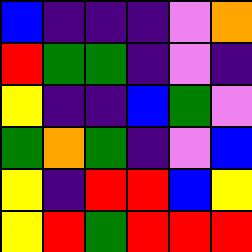[["blue", "indigo", "indigo", "indigo", "violet", "orange"], ["red", "green", "green", "indigo", "violet", "indigo"], ["yellow", "indigo", "indigo", "blue", "green", "violet"], ["green", "orange", "green", "indigo", "violet", "blue"], ["yellow", "indigo", "red", "red", "blue", "yellow"], ["yellow", "red", "green", "red", "red", "red"]]